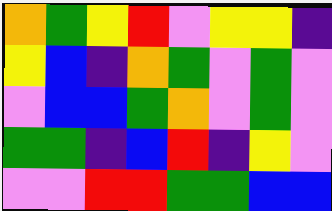[["orange", "green", "yellow", "red", "violet", "yellow", "yellow", "indigo"], ["yellow", "blue", "indigo", "orange", "green", "violet", "green", "violet"], ["violet", "blue", "blue", "green", "orange", "violet", "green", "violet"], ["green", "green", "indigo", "blue", "red", "indigo", "yellow", "violet"], ["violet", "violet", "red", "red", "green", "green", "blue", "blue"]]